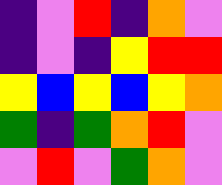[["indigo", "violet", "red", "indigo", "orange", "violet"], ["indigo", "violet", "indigo", "yellow", "red", "red"], ["yellow", "blue", "yellow", "blue", "yellow", "orange"], ["green", "indigo", "green", "orange", "red", "violet"], ["violet", "red", "violet", "green", "orange", "violet"]]